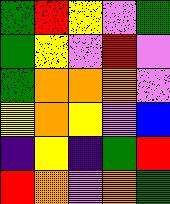[["green", "red", "yellow", "violet", "green"], ["green", "yellow", "violet", "red", "violet"], ["green", "orange", "orange", "orange", "violet"], ["yellow", "orange", "yellow", "violet", "blue"], ["indigo", "yellow", "indigo", "green", "red"], ["red", "orange", "violet", "orange", "green"]]